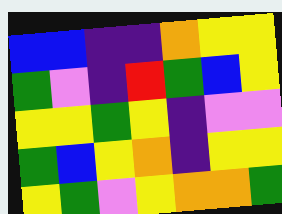[["blue", "blue", "indigo", "indigo", "orange", "yellow", "yellow"], ["green", "violet", "indigo", "red", "green", "blue", "yellow"], ["yellow", "yellow", "green", "yellow", "indigo", "violet", "violet"], ["green", "blue", "yellow", "orange", "indigo", "yellow", "yellow"], ["yellow", "green", "violet", "yellow", "orange", "orange", "green"]]